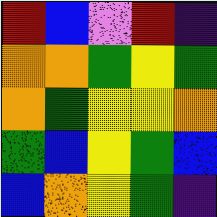[["red", "blue", "violet", "red", "indigo"], ["orange", "orange", "green", "yellow", "green"], ["orange", "green", "yellow", "yellow", "orange"], ["green", "blue", "yellow", "green", "blue"], ["blue", "orange", "yellow", "green", "indigo"]]